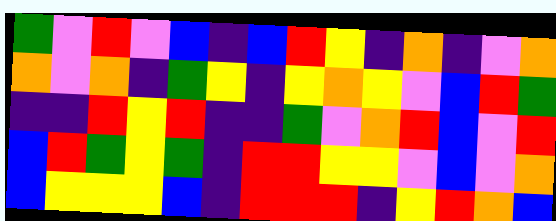[["green", "violet", "red", "violet", "blue", "indigo", "blue", "red", "yellow", "indigo", "orange", "indigo", "violet", "orange"], ["orange", "violet", "orange", "indigo", "green", "yellow", "indigo", "yellow", "orange", "yellow", "violet", "blue", "red", "green"], ["indigo", "indigo", "red", "yellow", "red", "indigo", "indigo", "green", "violet", "orange", "red", "blue", "violet", "red"], ["blue", "red", "green", "yellow", "green", "indigo", "red", "red", "yellow", "yellow", "violet", "blue", "violet", "orange"], ["blue", "yellow", "yellow", "yellow", "blue", "indigo", "red", "red", "red", "indigo", "yellow", "red", "orange", "blue"]]